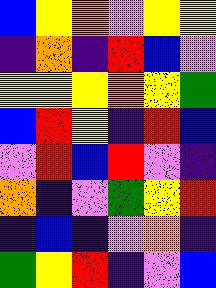[["blue", "yellow", "orange", "violet", "yellow", "yellow"], ["indigo", "orange", "indigo", "red", "blue", "violet"], ["yellow", "yellow", "yellow", "orange", "yellow", "green"], ["blue", "red", "yellow", "indigo", "red", "blue"], ["violet", "red", "blue", "red", "violet", "indigo"], ["orange", "indigo", "violet", "green", "yellow", "red"], ["indigo", "blue", "indigo", "violet", "orange", "indigo"], ["green", "yellow", "red", "indigo", "violet", "blue"]]